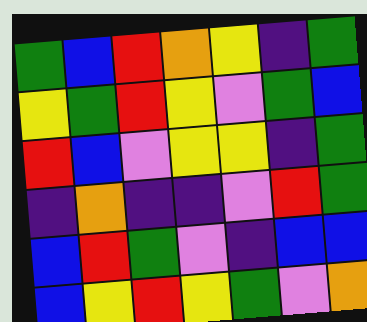[["green", "blue", "red", "orange", "yellow", "indigo", "green"], ["yellow", "green", "red", "yellow", "violet", "green", "blue"], ["red", "blue", "violet", "yellow", "yellow", "indigo", "green"], ["indigo", "orange", "indigo", "indigo", "violet", "red", "green"], ["blue", "red", "green", "violet", "indigo", "blue", "blue"], ["blue", "yellow", "red", "yellow", "green", "violet", "orange"]]